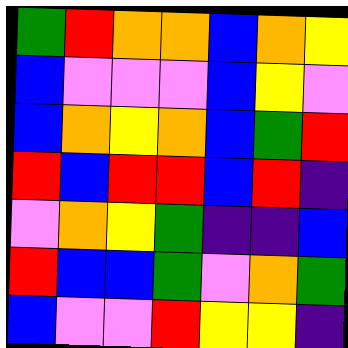[["green", "red", "orange", "orange", "blue", "orange", "yellow"], ["blue", "violet", "violet", "violet", "blue", "yellow", "violet"], ["blue", "orange", "yellow", "orange", "blue", "green", "red"], ["red", "blue", "red", "red", "blue", "red", "indigo"], ["violet", "orange", "yellow", "green", "indigo", "indigo", "blue"], ["red", "blue", "blue", "green", "violet", "orange", "green"], ["blue", "violet", "violet", "red", "yellow", "yellow", "indigo"]]